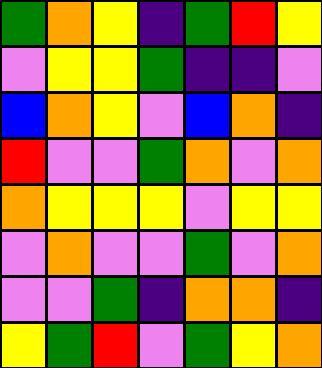[["green", "orange", "yellow", "indigo", "green", "red", "yellow"], ["violet", "yellow", "yellow", "green", "indigo", "indigo", "violet"], ["blue", "orange", "yellow", "violet", "blue", "orange", "indigo"], ["red", "violet", "violet", "green", "orange", "violet", "orange"], ["orange", "yellow", "yellow", "yellow", "violet", "yellow", "yellow"], ["violet", "orange", "violet", "violet", "green", "violet", "orange"], ["violet", "violet", "green", "indigo", "orange", "orange", "indigo"], ["yellow", "green", "red", "violet", "green", "yellow", "orange"]]